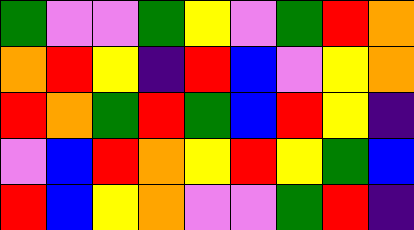[["green", "violet", "violet", "green", "yellow", "violet", "green", "red", "orange"], ["orange", "red", "yellow", "indigo", "red", "blue", "violet", "yellow", "orange"], ["red", "orange", "green", "red", "green", "blue", "red", "yellow", "indigo"], ["violet", "blue", "red", "orange", "yellow", "red", "yellow", "green", "blue"], ["red", "blue", "yellow", "orange", "violet", "violet", "green", "red", "indigo"]]